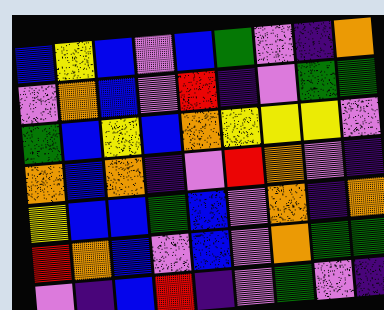[["blue", "yellow", "blue", "violet", "blue", "green", "violet", "indigo", "orange"], ["violet", "orange", "blue", "violet", "red", "indigo", "violet", "green", "green"], ["green", "blue", "yellow", "blue", "orange", "yellow", "yellow", "yellow", "violet"], ["orange", "blue", "orange", "indigo", "violet", "red", "orange", "violet", "indigo"], ["yellow", "blue", "blue", "green", "blue", "violet", "orange", "indigo", "orange"], ["red", "orange", "blue", "violet", "blue", "violet", "orange", "green", "green"], ["violet", "indigo", "blue", "red", "indigo", "violet", "green", "violet", "indigo"]]